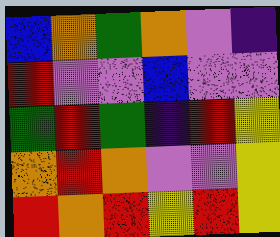[["blue", "orange", "green", "orange", "violet", "indigo"], ["red", "violet", "violet", "blue", "violet", "violet"], ["green", "red", "green", "indigo", "red", "yellow"], ["orange", "red", "orange", "violet", "violet", "yellow"], ["red", "orange", "red", "yellow", "red", "yellow"]]